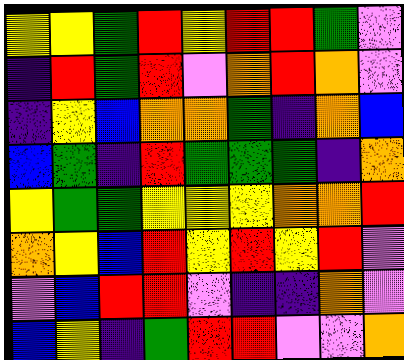[["yellow", "yellow", "green", "red", "yellow", "red", "red", "green", "violet"], ["indigo", "red", "green", "red", "violet", "orange", "red", "orange", "violet"], ["indigo", "yellow", "blue", "orange", "orange", "green", "indigo", "orange", "blue"], ["blue", "green", "indigo", "red", "green", "green", "green", "indigo", "orange"], ["yellow", "green", "green", "yellow", "yellow", "yellow", "orange", "orange", "red"], ["orange", "yellow", "blue", "red", "yellow", "red", "yellow", "red", "violet"], ["violet", "blue", "red", "red", "violet", "indigo", "indigo", "orange", "violet"], ["blue", "yellow", "indigo", "green", "red", "red", "violet", "violet", "orange"]]